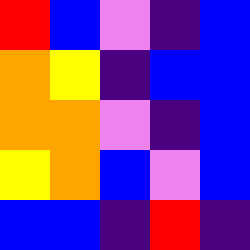[["red", "blue", "violet", "indigo", "blue"], ["orange", "yellow", "indigo", "blue", "blue"], ["orange", "orange", "violet", "indigo", "blue"], ["yellow", "orange", "blue", "violet", "blue"], ["blue", "blue", "indigo", "red", "indigo"]]